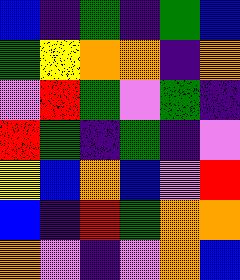[["blue", "indigo", "green", "indigo", "green", "blue"], ["green", "yellow", "orange", "orange", "indigo", "orange"], ["violet", "red", "green", "violet", "green", "indigo"], ["red", "green", "indigo", "green", "indigo", "violet"], ["yellow", "blue", "orange", "blue", "violet", "red"], ["blue", "indigo", "red", "green", "orange", "orange"], ["orange", "violet", "indigo", "violet", "orange", "blue"]]